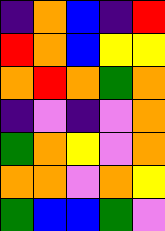[["indigo", "orange", "blue", "indigo", "red"], ["red", "orange", "blue", "yellow", "yellow"], ["orange", "red", "orange", "green", "orange"], ["indigo", "violet", "indigo", "violet", "orange"], ["green", "orange", "yellow", "violet", "orange"], ["orange", "orange", "violet", "orange", "yellow"], ["green", "blue", "blue", "green", "violet"]]